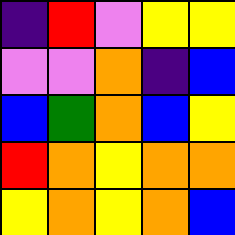[["indigo", "red", "violet", "yellow", "yellow"], ["violet", "violet", "orange", "indigo", "blue"], ["blue", "green", "orange", "blue", "yellow"], ["red", "orange", "yellow", "orange", "orange"], ["yellow", "orange", "yellow", "orange", "blue"]]